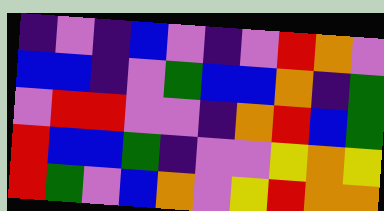[["indigo", "violet", "indigo", "blue", "violet", "indigo", "violet", "red", "orange", "violet"], ["blue", "blue", "indigo", "violet", "green", "blue", "blue", "orange", "indigo", "green"], ["violet", "red", "red", "violet", "violet", "indigo", "orange", "red", "blue", "green"], ["red", "blue", "blue", "green", "indigo", "violet", "violet", "yellow", "orange", "yellow"], ["red", "green", "violet", "blue", "orange", "violet", "yellow", "red", "orange", "orange"]]